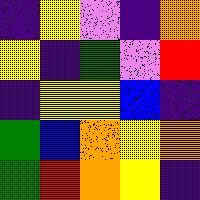[["indigo", "yellow", "violet", "indigo", "orange"], ["yellow", "indigo", "green", "violet", "red"], ["indigo", "yellow", "yellow", "blue", "indigo"], ["green", "blue", "orange", "yellow", "orange"], ["green", "red", "orange", "yellow", "indigo"]]